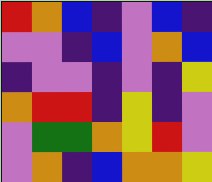[["red", "orange", "blue", "indigo", "violet", "blue", "indigo"], ["violet", "violet", "indigo", "blue", "violet", "orange", "blue"], ["indigo", "violet", "violet", "indigo", "violet", "indigo", "yellow"], ["orange", "red", "red", "indigo", "yellow", "indigo", "violet"], ["violet", "green", "green", "orange", "yellow", "red", "violet"], ["violet", "orange", "indigo", "blue", "orange", "orange", "yellow"]]